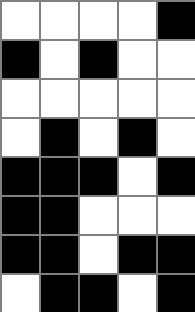[["white", "white", "white", "white", "black"], ["black", "white", "black", "white", "white"], ["white", "white", "white", "white", "white"], ["white", "black", "white", "black", "white"], ["black", "black", "black", "white", "black"], ["black", "black", "white", "white", "white"], ["black", "black", "white", "black", "black"], ["white", "black", "black", "white", "black"]]